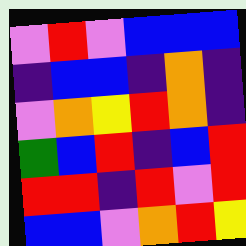[["violet", "red", "violet", "blue", "blue", "blue"], ["indigo", "blue", "blue", "indigo", "orange", "indigo"], ["violet", "orange", "yellow", "red", "orange", "indigo"], ["green", "blue", "red", "indigo", "blue", "red"], ["red", "red", "indigo", "red", "violet", "red"], ["blue", "blue", "violet", "orange", "red", "yellow"]]